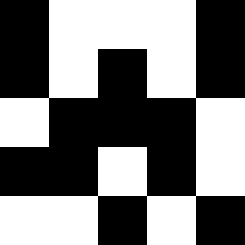[["black", "white", "white", "white", "black"], ["black", "white", "black", "white", "black"], ["white", "black", "black", "black", "white"], ["black", "black", "white", "black", "white"], ["white", "white", "black", "white", "black"]]